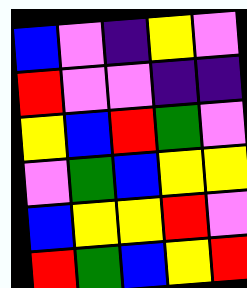[["blue", "violet", "indigo", "yellow", "violet"], ["red", "violet", "violet", "indigo", "indigo"], ["yellow", "blue", "red", "green", "violet"], ["violet", "green", "blue", "yellow", "yellow"], ["blue", "yellow", "yellow", "red", "violet"], ["red", "green", "blue", "yellow", "red"]]